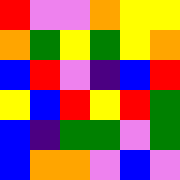[["red", "violet", "violet", "orange", "yellow", "yellow"], ["orange", "green", "yellow", "green", "yellow", "orange"], ["blue", "red", "violet", "indigo", "blue", "red"], ["yellow", "blue", "red", "yellow", "red", "green"], ["blue", "indigo", "green", "green", "violet", "green"], ["blue", "orange", "orange", "violet", "blue", "violet"]]